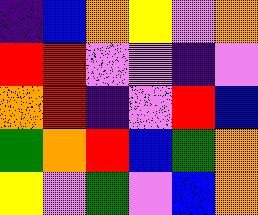[["indigo", "blue", "orange", "yellow", "violet", "orange"], ["red", "red", "violet", "violet", "indigo", "violet"], ["orange", "red", "indigo", "violet", "red", "blue"], ["green", "orange", "red", "blue", "green", "orange"], ["yellow", "violet", "green", "violet", "blue", "orange"]]